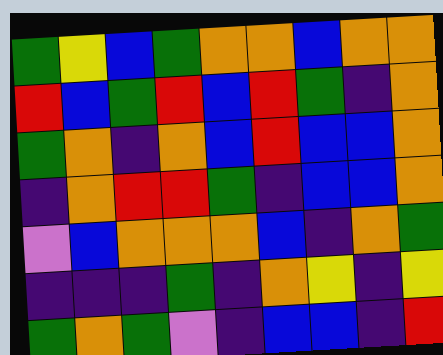[["green", "yellow", "blue", "green", "orange", "orange", "blue", "orange", "orange"], ["red", "blue", "green", "red", "blue", "red", "green", "indigo", "orange"], ["green", "orange", "indigo", "orange", "blue", "red", "blue", "blue", "orange"], ["indigo", "orange", "red", "red", "green", "indigo", "blue", "blue", "orange"], ["violet", "blue", "orange", "orange", "orange", "blue", "indigo", "orange", "green"], ["indigo", "indigo", "indigo", "green", "indigo", "orange", "yellow", "indigo", "yellow"], ["green", "orange", "green", "violet", "indigo", "blue", "blue", "indigo", "red"]]